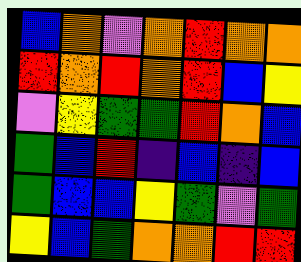[["blue", "orange", "violet", "orange", "red", "orange", "orange"], ["red", "orange", "red", "orange", "red", "blue", "yellow"], ["violet", "yellow", "green", "green", "red", "orange", "blue"], ["green", "blue", "red", "indigo", "blue", "indigo", "blue"], ["green", "blue", "blue", "yellow", "green", "violet", "green"], ["yellow", "blue", "green", "orange", "orange", "red", "red"]]